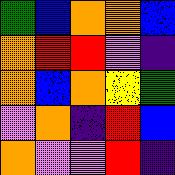[["green", "blue", "orange", "orange", "blue"], ["orange", "red", "red", "violet", "indigo"], ["orange", "blue", "orange", "yellow", "green"], ["violet", "orange", "indigo", "red", "blue"], ["orange", "violet", "violet", "red", "indigo"]]